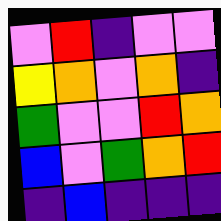[["violet", "red", "indigo", "violet", "violet"], ["yellow", "orange", "violet", "orange", "indigo"], ["green", "violet", "violet", "red", "orange"], ["blue", "violet", "green", "orange", "red"], ["indigo", "blue", "indigo", "indigo", "indigo"]]